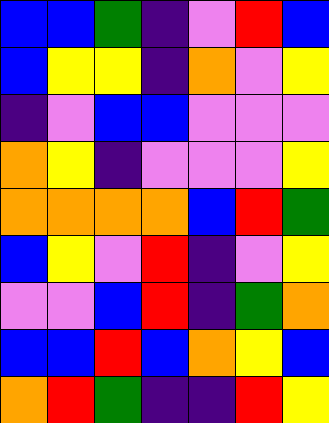[["blue", "blue", "green", "indigo", "violet", "red", "blue"], ["blue", "yellow", "yellow", "indigo", "orange", "violet", "yellow"], ["indigo", "violet", "blue", "blue", "violet", "violet", "violet"], ["orange", "yellow", "indigo", "violet", "violet", "violet", "yellow"], ["orange", "orange", "orange", "orange", "blue", "red", "green"], ["blue", "yellow", "violet", "red", "indigo", "violet", "yellow"], ["violet", "violet", "blue", "red", "indigo", "green", "orange"], ["blue", "blue", "red", "blue", "orange", "yellow", "blue"], ["orange", "red", "green", "indigo", "indigo", "red", "yellow"]]